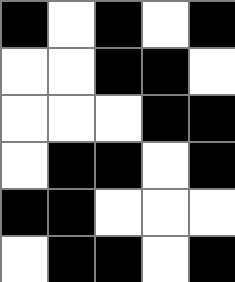[["black", "white", "black", "white", "black"], ["white", "white", "black", "black", "white"], ["white", "white", "white", "black", "black"], ["white", "black", "black", "white", "black"], ["black", "black", "white", "white", "white"], ["white", "black", "black", "white", "black"]]